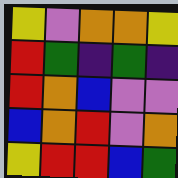[["yellow", "violet", "orange", "orange", "yellow"], ["red", "green", "indigo", "green", "indigo"], ["red", "orange", "blue", "violet", "violet"], ["blue", "orange", "red", "violet", "orange"], ["yellow", "red", "red", "blue", "green"]]